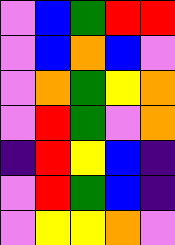[["violet", "blue", "green", "red", "red"], ["violet", "blue", "orange", "blue", "violet"], ["violet", "orange", "green", "yellow", "orange"], ["violet", "red", "green", "violet", "orange"], ["indigo", "red", "yellow", "blue", "indigo"], ["violet", "red", "green", "blue", "indigo"], ["violet", "yellow", "yellow", "orange", "violet"]]